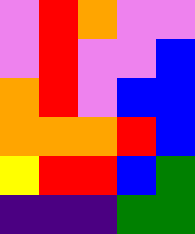[["violet", "red", "orange", "violet", "violet"], ["violet", "red", "violet", "violet", "blue"], ["orange", "red", "violet", "blue", "blue"], ["orange", "orange", "orange", "red", "blue"], ["yellow", "red", "red", "blue", "green"], ["indigo", "indigo", "indigo", "green", "green"]]